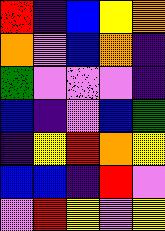[["red", "indigo", "blue", "yellow", "orange"], ["orange", "violet", "blue", "orange", "indigo"], ["green", "violet", "violet", "violet", "indigo"], ["blue", "indigo", "violet", "blue", "green"], ["indigo", "yellow", "red", "orange", "yellow"], ["blue", "blue", "indigo", "red", "violet"], ["violet", "red", "yellow", "violet", "yellow"]]